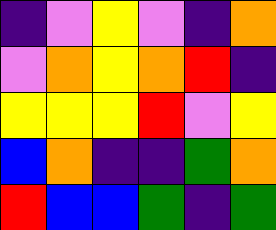[["indigo", "violet", "yellow", "violet", "indigo", "orange"], ["violet", "orange", "yellow", "orange", "red", "indigo"], ["yellow", "yellow", "yellow", "red", "violet", "yellow"], ["blue", "orange", "indigo", "indigo", "green", "orange"], ["red", "blue", "blue", "green", "indigo", "green"]]